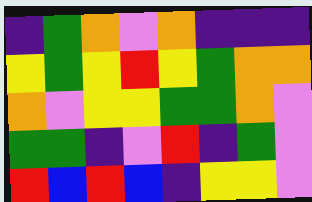[["indigo", "green", "orange", "violet", "orange", "indigo", "indigo", "indigo"], ["yellow", "green", "yellow", "red", "yellow", "green", "orange", "orange"], ["orange", "violet", "yellow", "yellow", "green", "green", "orange", "violet"], ["green", "green", "indigo", "violet", "red", "indigo", "green", "violet"], ["red", "blue", "red", "blue", "indigo", "yellow", "yellow", "violet"]]